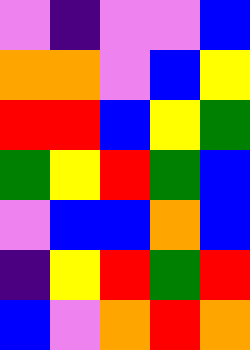[["violet", "indigo", "violet", "violet", "blue"], ["orange", "orange", "violet", "blue", "yellow"], ["red", "red", "blue", "yellow", "green"], ["green", "yellow", "red", "green", "blue"], ["violet", "blue", "blue", "orange", "blue"], ["indigo", "yellow", "red", "green", "red"], ["blue", "violet", "orange", "red", "orange"]]